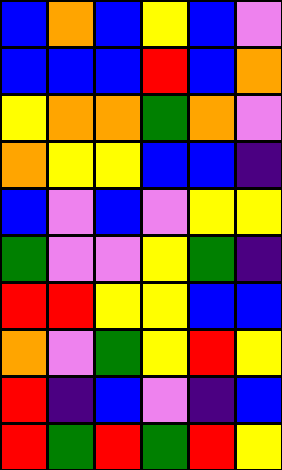[["blue", "orange", "blue", "yellow", "blue", "violet"], ["blue", "blue", "blue", "red", "blue", "orange"], ["yellow", "orange", "orange", "green", "orange", "violet"], ["orange", "yellow", "yellow", "blue", "blue", "indigo"], ["blue", "violet", "blue", "violet", "yellow", "yellow"], ["green", "violet", "violet", "yellow", "green", "indigo"], ["red", "red", "yellow", "yellow", "blue", "blue"], ["orange", "violet", "green", "yellow", "red", "yellow"], ["red", "indigo", "blue", "violet", "indigo", "blue"], ["red", "green", "red", "green", "red", "yellow"]]